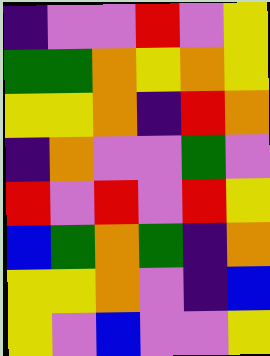[["indigo", "violet", "violet", "red", "violet", "yellow"], ["green", "green", "orange", "yellow", "orange", "yellow"], ["yellow", "yellow", "orange", "indigo", "red", "orange"], ["indigo", "orange", "violet", "violet", "green", "violet"], ["red", "violet", "red", "violet", "red", "yellow"], ["blue", "green", "orange", "green", "indigo", "orange"], ["yellow", "yellow", "orange", "violet", "indigo", "blue"], ["yellow", "violet", "blue", "violet", "violet", "yellow"]]